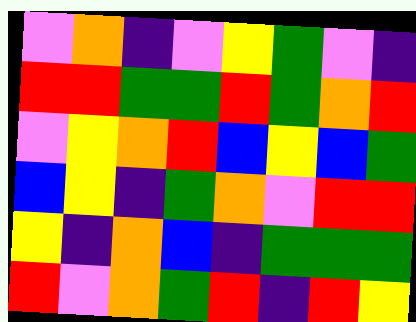[["violet", "orange", "indigo", "violet", "yellow", "green", "violet", "indigo"], ["red", "red", "green", "green", "red", "green", "orange", "red"], ["violet", "yellow", "orange", "red", "blue", "yellow", "blue", "green"], ["blue", "yellow", "indigo", "green", "orange", "violet", "red", "red"], ["yellow", "indigo", "orange", "blue", "indigo", "green", "green", "green"], ["red", "violet", "orange", "green", "red", "indigo", "red", "yellow"]]